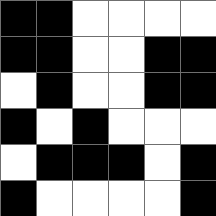[["black", "black", "white", "white", "white", "white"], ["black", "black", "white", "white", "black", "black"], ["white", "black", "white", "white", "black", "black"], ["black", "white", "black", "white", "white", "white"], ["white", "black", "black", "black", "white", "black"], ["black", "white", "white", "white", "white", "black"]]